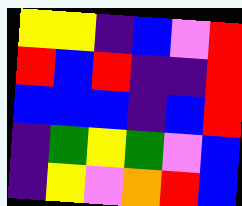[["yellow", "yellow", "indigo", "blue", "violet", "red"], ["red", "blue", "red", "indigo", "indigo", "red"], ["blue", "blue", "blue", "indigo", "blue", "red"], ["indigo", "green", "yellow", "green", "violet", "blue"], ["indigo", "yellow", "violet", "orange", "red", "blue"]]